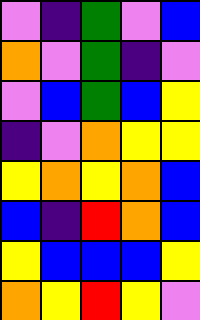[["violet", "indigo", "green", "violet", "blue"], ["orange", "violet", "green", "indigo", "violet"], ["violet", "blue", "green", "blue", "yellow"], ["indigo", "violet", "orange", "yellow", "yellow"], ["yellow", "orange", "yellow", "orange", "blue"], ["blue", "indigo", "red", "orange", "blue"], ["yellow", "blue", "blue", "blue", "yellow"], ["orange", "yellow", "red", "yellow", "violet"]]